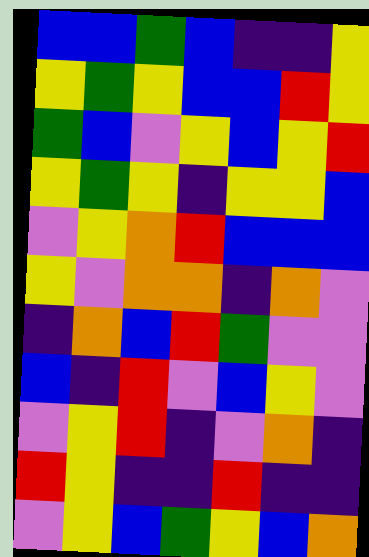[["blue", "blue", "green", "blue", "indigo", "indigo", "yellow"], ["yellow", "green", "yellow", "blue", "blue", "red", "yellow"], ["green", "blue", "violet", "yellow", "blue", "yellow", "red"], ["yellow", "green", "yellow", "indigo", "yellow", "yellow", "blue"], ["violet", "yellow", "orange", "red", "blue", "blue", "blue"], ["yellow", "violet", "orange", "orange", "indigo", "orange", "violet"], ["indigo", "orange", "blue", "red", "green", "violet", "violet"], ["blue", "indigo", "red", "violet", "blue", "yellow", "violet"], ["violet", "yellow", "red", "indigo", "violet", "orange", "indigo"], ["red", "yellow", "indigo", "indigo", "red", "indigo", "indigo"], ["violet", "yellow", "blue", "green", "yellow", "blue", "orange"]]